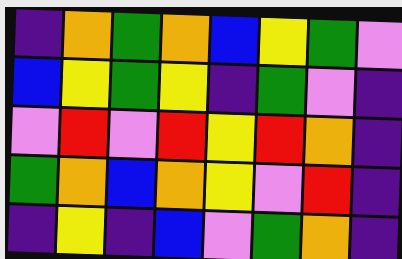[["indigo", "orange", "green", "orange", "blue", "yellow", "green", "violet"], ["blue", "yellow", "green", "yellow", "indigo", "green", "violet", "indigo"], ["violet", "red", "violet", "red", "yellow", "red", "orange", "indigo"], ["green", "orange", "blue", "orange", "yellow", "violet", "red", "indigo"], ["indigo", "yellow", "indigo", "blue", "violet", "green", "orange", "indigo"]]